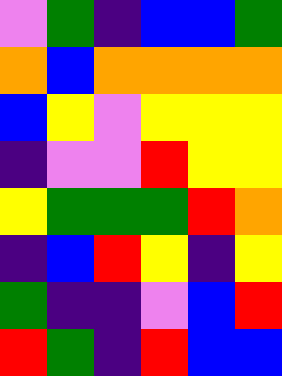[["violet", "green", "indigo", "blue", "blue", "green"], ["orange", "blue", "orange", "orange", "orange", "orange"], ["blue", "yellow", "violet", "yellow", "yellow", "yellow"], ["indigo", "violet", "violet", "red", "yellow", "yellow"], ["yellow", "green", "green", "green", "red", "orange"], ["indigo", "blue", "red", "yellow", "indigo", "yellow"], ["green", "indigo", "indigo", "violet", "blue", "red"], ["red", "green", "indigo", "red", "blue", "blue"]]